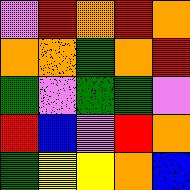[["violet", "red", "orange", "red", "orange"], ["orange", "orange", "green", "orange", "red"], ["green", "violet", "green", "green", "violet"], ["red", "blue", "violet", "red", "orange"], ["green", "yellow", "yellow", "orange", "blue"]]